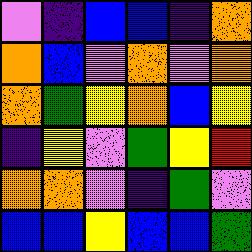[["violet", "indigo", "blue", "blue", "indigo", "orange"], ["orange", "blue", "violet", "orange", "violet", "orange"], ["orange", "green", "yellow", "orange", "blue", "yellow"], ["indigo", "yellow", "violet", "green", "yellow", "red"], ["orange", "orange", "violet", "indigo", "green", "violet"], ["blue", "blue", "yellow", "blue", "blue", "green"]]